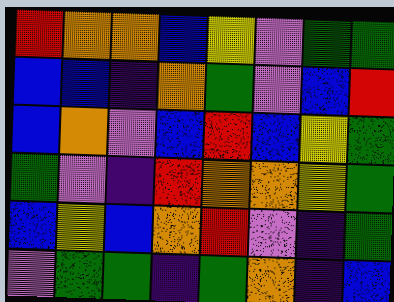[["red", "orange", "orange", "blue", "yellow", "violet", "green", "green"], ["blue", "blue", "indigo", "orange", "green", "violet", "blue", "red"], ["blue", "orange", "violet", "blue", "red", "blue", "yellow", "green"], ["green", "violet", "indigo", "red", "orange", "orange", "yellow", "green"], ["blue", "yellow", "blue", "orange", "red", "violet", "indigo", "green"], ["violet", "green", "green", "indigo", "green", "orange", "indigo", "blue"]]